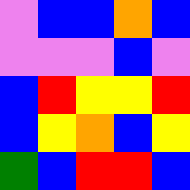[["violet", "blue", "blue", "orange", "blue"], ["violet", "violet", "violet", "blue", "violet"], ["blue", "red", "yellow", "yellow", "red"], ["blue", "yellow", "orange", "blue", "yellow"], ["green", "blue", "red", "red", "blue"]]